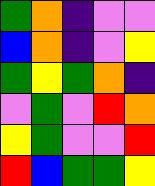[["green", "orange", "indigo", "violet", "violet"], ["blue", "orange", "indigo", "violet", "yellow"], ["green", "yellow", "green", "orange", "indigo"], ["violet", "green", "violet", "red", "orange"], ["yellow", "green", "violet", "violet", "red"], ["red", "blue", "green", "green", "yellow"]]